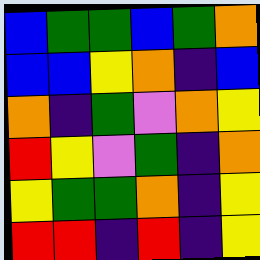[["blue", "green", "green", "blue", "green", "orange"], ["blue", "blue", "yellow", "orange", "indigo", "blue"], ["orange", "indigo", "green", "violet", "orange", "yellow"], ["red", "yellow", "violet", "green", "indigo", "orange"], ["yellow", "green", "green", "orange", "indigo", "yellow"], ["red", "red", "indigo", "red", "indigo", "yellow"]]